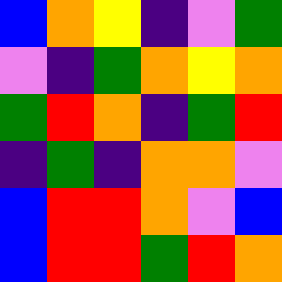[["blue", "orange", "yellow", "indigo", "violet", "green"], ["violet", "indigo", "green", "orange", "yellow", "orange"], ["green", "red", "orange", "indigo", "green", "red"], ["indigo", "green", "indigo", "orange", "orange", "violet"], ["blue", "red", "red", "orange", "violet", "blue"], ["blue", "red", "red", "green", "red", "orange"]]